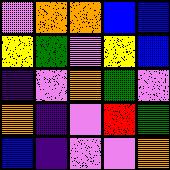[["violet", "orange", "orange", "blue", "blue"], ["yellow", "green", "violet", "yellow", "blue"], ["indigo", "violet", "orange", "green", "violet"], ["orange", "indigo", "violet", "red", "green"], ["blue", "indigo", "violet", "violet", "orange"]]